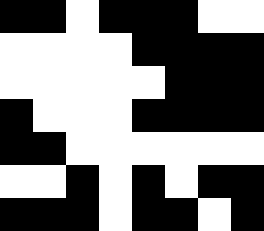[["black", "black", "white", "black", "black", "black", "white", "white"], ["white", "white", "white", "white", "black", "black", "black", "black"], ["white", "white", "white", "white", "white", "black", "black", "black"], ["black", "white", "white", "white", "black", "black", "black", "black"], ["black", "black", "white", "white", "white", "white", "white", "white"], ["white", "white", "black", "white", "black", "white", "black", "black"], ["black", "black", "black", "white", "black", "black", "white", "black"]]